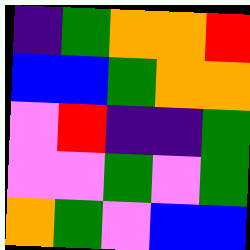[["indigo", "green", "orange", "orange", "red"], ["blue", "blue", "green", "orange", "orange"], ["violet", "red", "indigo", "indigo", "green"], ["violet", "violet", "green", "violet", "green"], ["orange", "green", "violet", "blue", "blue"]]